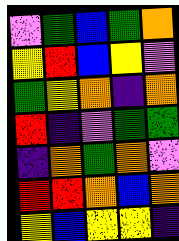[["violet", "green", "blue", "green", "orange"], ["yellow", "red", "blue", "yellow", "violet"], ["green", "yellow", "orange", "indigo", "orange"], ["red", "indigo", "violet", "green", "green"], ["indigo", "orange", "green", "orange", "violet"], ["red", "red", "orange", "blue", "orange"], ["yellow", "blue", "yellow", "yellow", "indigo"]]